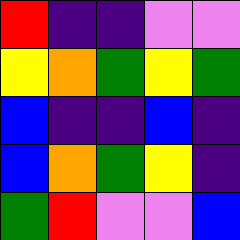[["red", "indigo", "indigo", "violet", "violet"], ["yellow", "orange", "green", "yellow", "green"], ["blue", "indigo", "indigo", "blue", "indigo"], ["blue", "orange", "green", "yellow", "indigo"], ["green", "red", "violet", "violet", "blue"]]